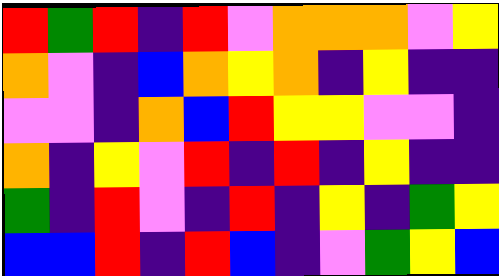[["red", "green", "red", "indigo", "red", "violet", "orange", "orange", "orange", "violet", "yellow"], ["orange", "violet", "indigo", "blue", "orange", "yellow", "orange", "indigo", "yellow", "indigo", "indigo"], ["violet", "violet", "indigo", "orange", "blue", "red", "yellow", "yellow", "violet", "violet", "indigo"], ["orange", "indigo", "yellow", "violet", "red", "indigo", "red", "indigo", "yellow", "indigo", "indigo"], ["green", "indigo", "red", "violet", "indigo", "red", "indigo", "yellow", "indigo", "green", "yellow"], ["blue", "blue", "red", "indigo", "red", "blue", "indigo", "violet", "green", "yellow", "blue"]]